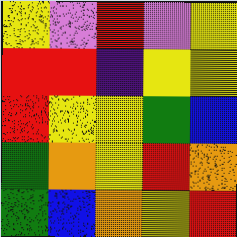[["yellow", "violet", "red", "violet", "yellow"], ["red", "red", "indigo", "yellow", "yellow"], ["red", "yellow", "yellow", "green", "blue"], ["green", "orange", "yellow", "red", "orange"], ["green", "blue", "orange", "yellow", "red"]]